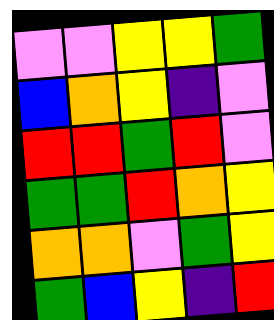[["violet", "violet", "yellow", "yellow", "green"], ["blue", "orange", "yellow", "indigo", "violet"], ["red", "red", "green", "red", "violet"], ["green", "green", "red", "orange", "yellow"], ["orange", "orange", "violet", "green", "yellow"], ["green", "blue", "yellow", "indigo", "red"]]